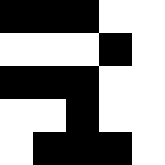[["black", "black", "black", "white", "white"], ["white", "white", "white", "black", "white"], ["black", "black", "black", "white", "white"], ["white", "white", "black", "white", "white"], ["white", "black", "black", "black", "white"]]